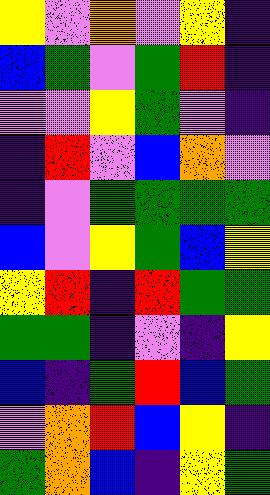[["yellow", "violet", "orange", "violet", "yellow", "indigo"], ["blue", "green", "violet", "green", "red", "indigo"], ["violet", "violet", "yellow", "green", "violet", "indigo"], ["indigo", "red", "violet", "blue", "orange", "violet"], ["indigo", "violet", "green", "green", "green", "green"], ["blue", "violet", "yellow", "green", "blue", "yellow"], ["yellow", "red", "indigo", "red", "green", "green"], ["green", "green", "indigo", "violet", "indigo", "yellow"], ["blue", "indigo", "green", "red", "blue", "green"], ["violet", "orange", "red", "blue", "yellow", "indigo"], ["green", "orange", "blue", "indigo", "yellow", "green"]]